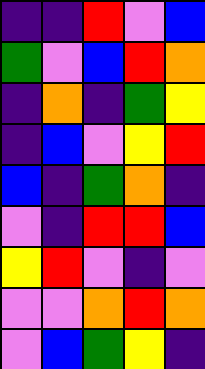[["indigo", "indigo", "red", "violet", "blue"], ["green", "violet", "blue", "red", "orange"], ["indigo", "orange", "indigo", "green", "yellow"], ["indigo", "blue", "violet", "yellow", "red"], ["blue", "indigo", "green", "orange", "indigo"], ["violet", "indigo", "red", "red", "blue"], ["yellow", "red", "violet", "indigo", "violet"], ["violet", "violet", "orange", "red", "orange"], ["violet", "blue", "green", "yellow", "indigo"]]